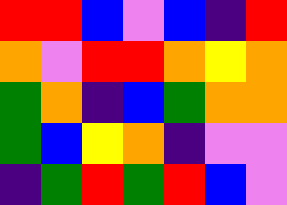[["red", "red", "blue", "violet", "blue", "indigo", "red"], ["orange", "violet", "red", "red", "orange", "yellow", "orange"], ["green", "orange", "indigo", "blue", "green", "orange", "orange"], ["green", "blue", "yellow", "orange", "indigo", "violet", "violet"], ["indigo", "green", "red", "green", "red", "blue", "violet"]]